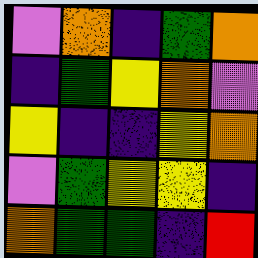[["violet", "orange", "indigo", "green", "orange"], ["indigo", "green", "yellow", "orange", "violet"], ["yellow", "indigo", "indigo", "yellow", "orange"], ["violet", "green", "yellow", "yellow", "indigo"], ["orange", "green", "green", "indigo", "red"]]